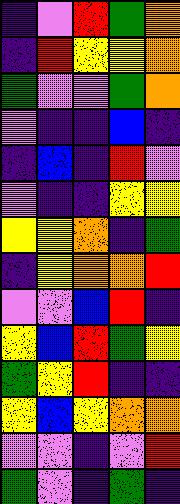[["indigo", "violet", "red", "green", "orange"], ["indigo", "red", "yellow", "yellow", "orange"], ["green", "violet", "violet", "green", "orange"], ["violet", "indigo", "indigo", "blue", "indigo"], ["indigo", "blue", "indigo", "red", "violet"], ["violet", "indigo", "indigo", "yellow", "yellow"], ["yellow", "yellow", "orange", "indigo", "green"], ["indigo", "yellow", "orange", "orange", "red"], ["violet", "violet", "blue", "red", "indigo"], ["yellow", "blue", "red", "green", "yellow"], ["green", "yellow", "red", "indigo", "indigo"], ["yellow", "blue", "yellow", "orange", "orange"], ["violet", "violet", "indigo", "violet", "red"], ["green", "violet", "indigo", "green", "indigo"]]